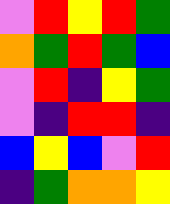[["violet", "red", "yellow", "red", "green"], ["orange", "green", "red", "green", "blue"], ["violet", "red", "indigo", "yellow", "green"], ["violet", "indigo", "red", "red", "indigo"], ["blue", "yellow", "blue", "violet", "red"], ["indigo", "green", "orange", "orange", "yellow"]]